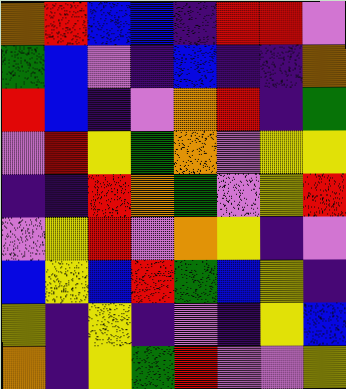[["orange", "red", "blue", "blue", "indigo", "red", "red", "violet"], ["green", "blue", "violet", "indigo", "blue", "indigo", "indigo", "orange"], ["red", "blue", "indigo", "violet", "orange", "red", "indigo", "green"], ["violet", "red", "yellow", "green", "orange", "violet", "yellow", "yellow"], ["indigo", "indigo", "red", "orange", "green", "violet", "yellow", "red"], ["violet", "yellow", "red", "violet", "orange", "yellow", "indigo", "violet"], ["blue", "yellow", "blue", "red", "green", "blue", "yellow", "indigo"], ["yellow", "indigo", "yellow", "indigo", "violet", "indigo", "yellow", "blue"], ["orange", "indigo", "yellow", "green", "red", "violet", "violet", "yellow"]]